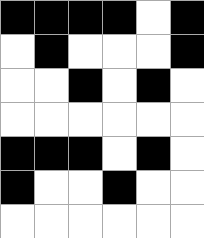[["black", "black", "black", "black", "white", "black"], ["white", "black", "white", "white", "white", "black"], ["white", "white", "black", "white", "black", "white"], ["white", "white", "white", "white", "white", "white"], ["black", "black", "black", "white", "black", "white"], ["black", "white", "white", "black", "white", "white"], ["white", "white", "white", "white", "white", "white"]]